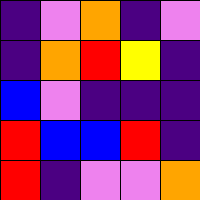[["indigo", "violet", "orange", "indigo", "violet"], ["indigo", "orange", "red", "yellow", "indigo"], ["blue", "violet", "indigo", "indigo", "indigo"], ["red", "blue", "blue", "red", "indigo"], ["red", "indigo", "violet", "violet", "orange"]]